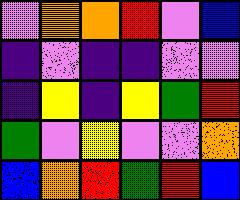[["violet", "orange", "orange", "red", "violet", "blue"], ["indigo", "violet", "indigo", "indigo", "violet", "violet"], ["indigo", "yellow", "indigo", "yellow", "green", "red"], ["green", "violet", "yellow", "violet", "violet", "orange"], ["blue", "orange", "red", "green", "red", "blue"]]